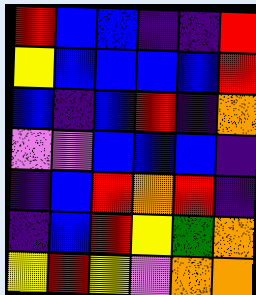[["red", "blue", "blue", "indigo", "indigo", "red"], ["yellow", "blue", "blue", "blue", "blue", "red"], ["blue", "indigo", "blue", "red", "indigo", "orange"], ["violet", "violet", "blue", "blue", "blue", "indigo"], ["indigo", "blue", "red", "orange", "red", "indigo"], ["indigo", "blue", "red", "yellow", "green", "orange"], ["yellow", "red", "yellow", "violet", "orange", "orange"]]